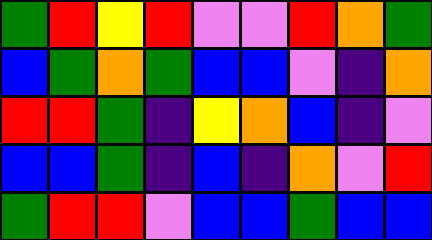[["green", "red", "yellow", "red", "violet", "violet", "red", "orange", "green"], ["blue", "green", "orange", "green", "blue", "blue", "violet", "indigo", "orange"], ["red", "red", "green", "indigo", "yellow", "orange", "blue", "indigo", "violet"], ["blue", "blue", "green", "indigo", "blue", "indigo", "orange", "violet", "red"], ["green", "red", "red", "violet", "blue", "blue", "green", "blue", "blue"]]